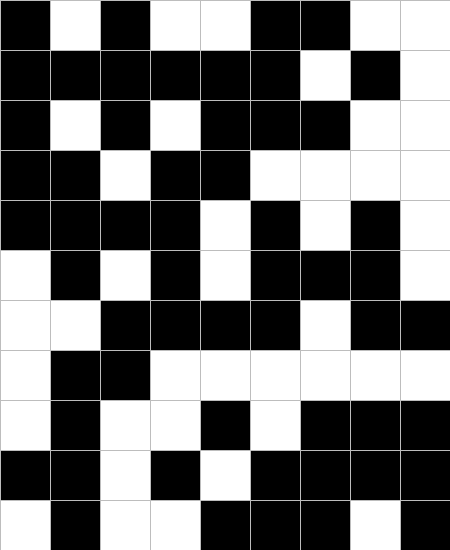[["black", "white", "black", "white", "white", "black", "black", "white", "white"], ["black", "black", "black", "black", "black", "black", "white", "black", "white"], ["black", "white", "black", "white", "black", "black", "black", "white", "white"], ["black", "black", "white", "black", "black", "white", "white", "white", "white"], ["black", "black", "black", "black", "white", "black", "white", "black", "white"], ["white", "black", "white", "black", "white", "black", "black", "black", "white"], ["white", "white", "black", "black", "black", "black", "white", "black", "black"], ["white", "black", "black", "white", "white", "white", "white", "white", "white"], ["white", "black", "white", "white", "black", "white", "black", "black", "black"], ["black", "black", "white", "black", "white", "black", "black", "black", "black"], ["white", "black", "white", "white", "black", "black", "black", "white", "black"]]